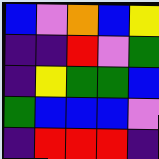[["blue", "violet", "orange", "blue", "yellow"], ["indigo", "indigo", "red", "violet", "green"], ["indigo", "yellow", "green", "green", "blue"], ["green", "blue", "blue", "blue", "violet"], ["indigo", "red", "red", "red", "indigo"]]